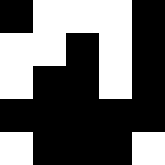[["black", "white", "white", "white", "black"], ["white", "white", "black", "white", "black"], ["white", "black", "black", "white", "black"], ["black", "black", "black", "black", "black"], ["white", "black", "black", "black", "white"]]